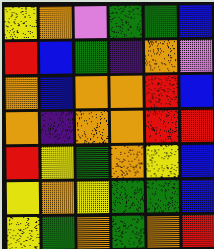[["yellow", "orange", "violet", "green", "green", "blue"], ["red", "blue", "green", "indigo", "orange", "violet"], ["orange", "blue", "orange", "orange", "red", "blue"], ["orange", "indigo", "orange", "orange", "red", "red"], ["red", "yellow", "green", "orange", "yellow", "blue"], ["yellow", "orange", "yellow", "green", "green", "blue"], ["yellow", "green", "orange", "green", "orange", "red"]]